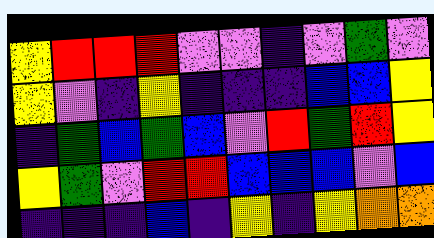[["yellow", "red", "red", "red", "violet", "violet", "indigo", "violet", "green", "violet"], ["yellow", "violet", "indigo", "yellow", "indigo", "indigo", "indigo", "blue", "blue", "yellow"], ["indigo", "green", "blue", "green", "blue", "violet", "red", "green", "red", "yellow"], ["yellow", "green", "violet", "red", "red", "blue", "blue", "blue", "violet", "blue"], ["indigo", "indigo", "indigo", "blue", "indigo", "yellow", "indigo", "yellow", "orange", "orange"]]